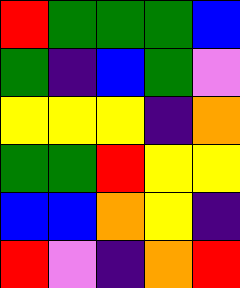[["red", "green", "green", "green", "blue"], ["green", "indigo", "blue", "green", "violet"], ["yellow", "yellow", "yellow", "indigo", "orange"], ["green", "green", "red", "yellow", "yellow"], ["blue", "blue", "orange", "yellow", "indigo"], ["red", "violet", "indigo", "orange", "red"]]